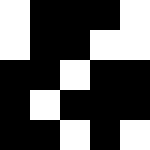[["white", "black", "black", "black", "white"], ["white", "black", "black", "white", "white"], ["black", "black", "white", "black", "black"], ["black", "white", "black", "black", "black"], ["black", "black", "white", "black", "white"]]